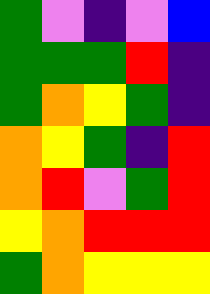[["green", "violet", "indigo", "violet", "blue"], ["green", "green", "green", "red", "indigo"], ["green", "orange", "yellow", "green", "indigo"], ["orange", "yellow", "green", "indigo", "red"], ["orange", "red", "violet", "green", "red"], ["yellow", "orange", "red", "red", "red"], ["green", "orange", "yellow", "yellow", "yellow"]]